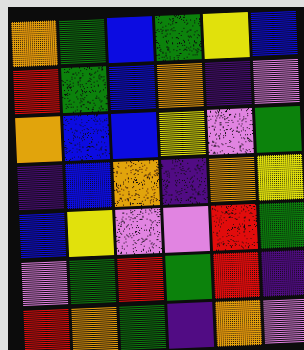[["orange", "green", "blue", "green", "yellow", "blue"], ["red", "green", "blue", "orange", "indigo", "violet"], ["orange", "blue", "blue", "yellow", "violet", "green"], ["indigo", "blue", "orange", "indigo", "orange", "yellow"], ["blue", "yellow", "violet", "violet", "red", "green"], ["violet", "green", "red", "green", "red", "indigo"], ["red", "orange", "green", "indigo", "orange", "violet"]]